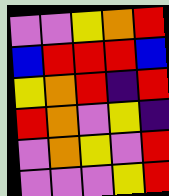[["violet", "violet", "yellow", "orange", "red"], ["blue", "red", "red", "red", "blue"], ["yellow", "orange", "red", "indigo", "red"], ["red", "orange", "violet", "yellow", "indigo"], ["violet", "orange", "yellow", "violet", "red"], ["violet", "violet", "violet", "yellow", "red"]]